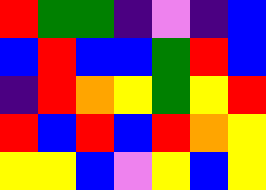[["red", "green", "green", "indigo", "violet", "indigo", "blue"], ["blue", "red", "blue", "blue", "green", "red", "blue"], ["indigo", "red", "orange", "yellow", "green", "yellow", "red"], ["red", "blue", "red", "blue", "red", "orange", "yellow"], ["yellow", "yellow", "blue", "violet", "yellow", "blue", "yellow"]]